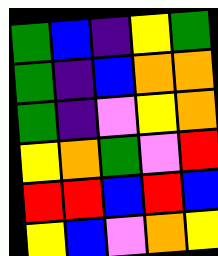[["green", "blue", "indigo", "yellow", "green"], ["green", "indigo", "blue", "orange", "orange"], ["green", "indigo", "violet", "yellow", "orange"], ["yellow", "orange", "green", "violet", "red"], ["red", "red", "blue", "red", "blue"], ["yellow", "blue", "violet", "orange", "yellow"]]